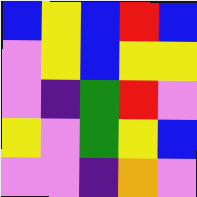[["blue", "yellow", "blue", "red", "blue"], ["violet", "yellow", "blue", "yellow", "yellow"], ["violet", "indigo", "green", "red", "violet"], ["yellow", "violet", "green", "yellow", "blue"], ["violet", "violet", "indigo", "orange", "violet"]]